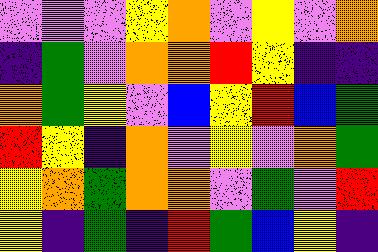[["violet", "violet", "violet", "yellow", "orange", "violet", "yellow", "violet", "orange"], ["indigo", "green", "violet", "orange", "orange", "red", "yellow", "indigo", "indigo"], ["orange", "green", "yellow", "violet", "blue", "yellow", "red", "blue", "green"], ["red", "yellow", "indigo", "orange", "violet", "yellow", "violet", "orange", "green"], ["yellow", "orange", "green", "orange", "orange", "violet", "green", "violet", "red"], ["yellow", "indigo", "green", "indigo", "red", "green", "blue", "yellow", "indigo"]]